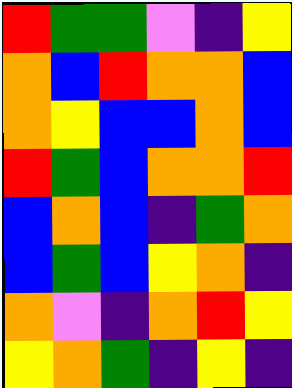[["red", "green", "green", "violet", "indigo", "yellow"], ["orange", "blue", "red", "orange", "orange", "blue"], ["orange", "yellow", "blue", "blue", "orange", "blue"], ["red", "green", "blue", "orange", "orange", "red"], ["blue", "orange", "blue", "indigo", "green", "orange"], ["blue", "green", "blue", "yellow", "orange", "indigo"], ["orange", "violet", "indigo", "orange", "red", "yellow"], ["yellow", "orange", "green", "indigo", "yellow", "indigo"]]